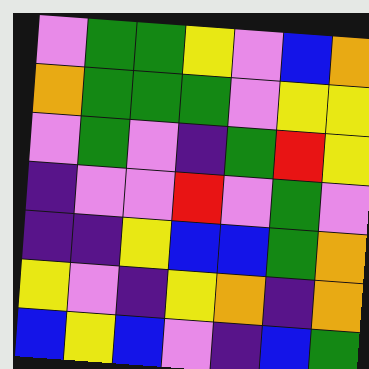[["violet", "green", "green", "yellow", "violet", "blue", "orange"], ["orange", "green", "green", "green", "violet", "yellow", "yellow"], ["violet", "green", "violet", "indigo", "green", "red", "yellow"], ["indigo", "violet", "violet", "red", "violet", "green", "violet"], ["indigo", "indigo", "yellow", "blue", "blue", "green", "orange"], ["yellow", "violet", "indigo", "yellow", "orange", "indigo", "orange"], ["blue", "yellow", "blue", "violet", "indigo", "blue", "green"]]